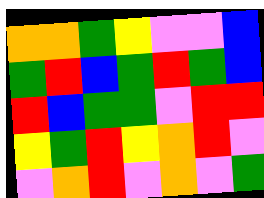[["orange", "orange", "green", "yellow", "violet", "violet", "blue"], ["green", "red", "blue", "green", "red", "green", "blue"], ["red", "blue", "green", "green", "violet", "red", "red"], ["yellow", "green", "red", "yellow", "orange", "red", "violet"], ["violet", "orange", "red", "violet", "orange", "violet", "green"]]